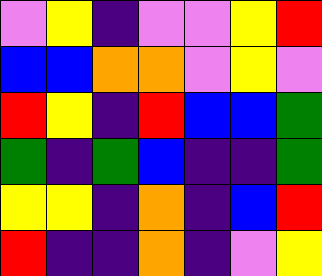[["violet", "yellow", "indigo", "violet", "violet", "yellow", "red"], ["blue", "blue", "orange", "orange", "violet", "yellow", "violet"], ["red", "yellow", "indigo", "red", "blue", "blue", "green"], ["green", "indigo", "green", "blue", "indigo", "indigo", "green"], ["yellow", "yellow", "indigo", "orange", "indigo", "blue", "red"], ["red", "indigo", "indigo", "orange", "indigo", "violet", "yellow"]]